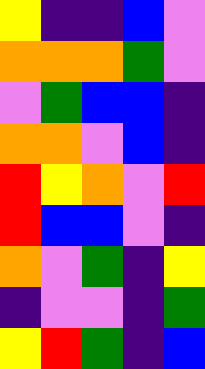[["yellow", "indigo", "indigo", "blue", "violet"], ["orange", "orange", "orange", "green", "violet"], ["violet", "green", "blue", "blue", "indigo"], ["orange", "orange", "violet", "blue", "indigo"], ["red", "yellow", "orange", "violet", "red"], ["red", "blue", "blue", "violet", "indigo"], ["orange", "violet", "green", "indigo", "yellow"], ["indigo", "violet", "violet", "indigo", "green"], ["yellow", "red", "green", "indigo", "blue"]]